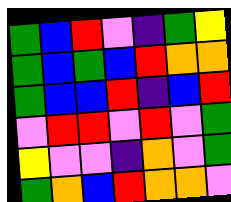[["green", "blue", "red", "violet", "indigo", "green", "yellow"], ["green", "blue", "green", "blue", "red", "orange", "orange"], ["green", "blue", "blue", "red", "indigo", "blue", "red"], ["violet", "red", "red", "violet", "red", "violet", "green"], ["yellow", "violet", "violet", "indigo", "orange", "violet", "green"], ["green", "orange", "blue", "red", "orange", "orange", "violet"]]